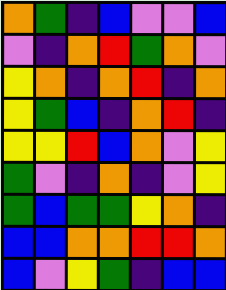[["orange", "green", "indigo", "blue", "violet", "violet", "blue"], ["violet", "indigo", "orange", "red", "green", "orange", "violet"], ["yellow", "orange", "indigo", "orange", "red", "indigo", "orange"], ["yellow", "green", "blue", "indigo", "orange", "red", "indigo"], ["yellow", "yellow", "red", "blue", "orange", "violet", "yellow"], ["green", "violet", "indigo", "orange", "indigo", "violet", "yellow"], ["green", "blue", "green", "green", "yellow", "orange", "indigo"], ["blue", "blue", "orange", "orange", "red", "red", "orange"], ["blue", "violet", "yellow", "green", "indigo", "blue", "blue"]]